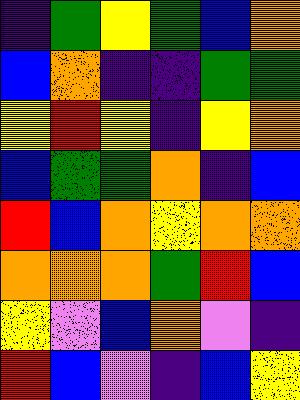[["indigo", "green", "yellow", "green", "blue", "orange"], ["blue", "orange", "indigo", "indigo", "green", "green"], ["yellow", "red", "yellow", "indigo", "yellow", "orange"], ["blue", "green", "green", "orange", "indigo", "blue"], ["red", "blue", "orange", "yellow", "orange", "orange"], ["orange", "orange", "orange", "green", "red", "blue"], ["yellow", "violet", "blue", "orange", "violet", "indigo"], ["red", "blue", "violet", "indigo", "blue", "yellow"]]